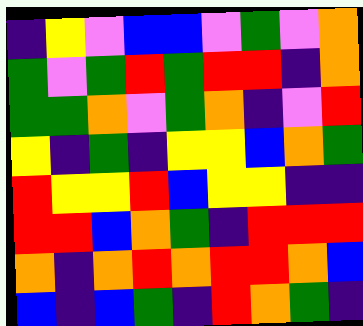[["indigo", "yellow", "violet", "blue", "blue", "violet", "green", "violet", "orange"], ["green", "violet", "green", "red", "green", "red", "red", "indigo", "orange"], ["green", "green", "orange", "violet", "green", "orange", "indigo", "violet", "red"], ["yellow", "indigo", "green", "indigo", "yellow", "yellow", "blue", "orange", "green"], ["red", "yellow", "yellow", "red", "blue", "yellow", "yellow", "indigo", "indigo"], ["red", "red", "blue", "orange", "green", "indigo", "red", "red", "red"], ["orange", "indigo", "orange", "red", "orange", "red", "red", "orange", "blue"], ["blue", "indigo", "blue", "green", "indigo", "red", "orange", "green", "indigo"]]